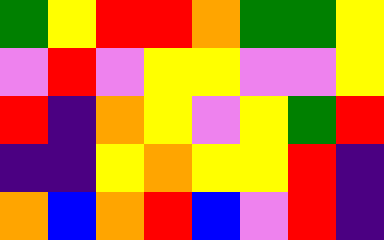[["green", "yellow", "red", "red", "orange", "green", "green", "yellow"], ["violet", "red", "violet", "yellow", "yellow", "violet", "violet", "yellow"], ["red", "indigo", "orange", "yellow", "violet", "yellow", "green", "red"], ["indigo", "indigo", "yellow", "orange", "yellow", "yellow", "red", "indigo"], ["orange", "blue", "orange", "red", "blue", "violet", "red", "indigo"]]